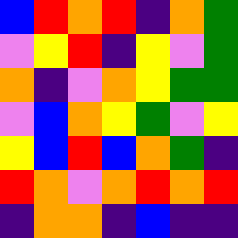[["blue", "red", "orange", "red", "indigo", "orange", "green"], ["violet", "yellow", "red", "indigo", "yellow", "violet", "green"], ["orange", "indigo", "violet", "orange", "yellow", "green", "green"], ["violet", "blue", "orange", "yellow", "green", "violet", "yellow"], ["yellow", "blue", "red", "blue", "orange", "green", "indigo"], ["red", "orange", "violet", "orange", "red", "orange", "red"], ["indigo", "orange", "orange", "indigo", "blue", "indigo", "indigo"]]